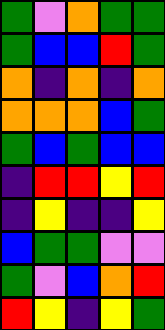[["green", "violet", "orange", "green", "green"], ["green", "blue", "blue", "red", "green"], ["orange", "indigo", "orange", "indigo", "orange"], ["orange", "orange", "orange", "blue", "green"], ["green", "blue", "green", "blue", "blue"], ["indigo", "red", "red", "yellow", "red"], ["indigo", "yellow", "indigo", "indigo", "yellow"], ["blue", "green", "green", "violet", "violet"], ["green", "violet", "blue", "orange", "red"], ["red", "yellow", "indigo", "yellow", "green"]]